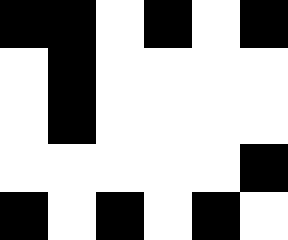[["black", "black", "white", "black", "white", "black"], ["white", "black", "white", "white", "white", "white"], ["white", "black", "white", "white", "white", "white"], ["white", "white", "white", "white", "white", "black"], ["black", "white", "black", "white", "black", "white"]]